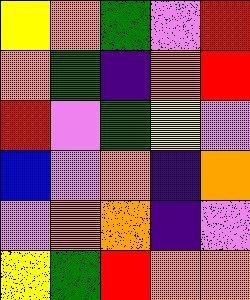[["yellow", "orange", "green", "violet", "red"], ["orange", "green", "indigo", "orange", "red"], ["red", "violet", "green", "yellow", "violet"], ["blue", "violet", "orange", "indigo", "orange"], ["violet", "orange", "orange", "indigo", "violet"], ["yellow", "green", "red", "orange", "orange"]]